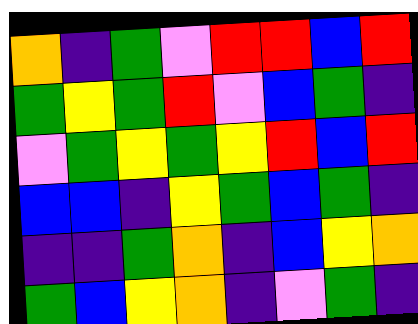[["orange", "indigo", "green", "violet", "red", "red", "blue", "red"], ["green", "yellow", "green", "red", "violet", "blue", "green", "indigo"], ["violet", "green", "yellow", "green", "yellow", "red", "blue", "red"], ["blue", "blue", "indigo", "yellow", "green", "blue", "green", "indigo"], ["indigo", "indigo", "green", "orange", "indigo", "blue", "yellow", "orange"], ["green", "blue", "yellow", "orange", "indigo", "violet", "green", "indigo"]]